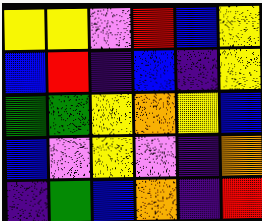[["yellow", "yellow", "violet", "red", "blue", "yellow"], ["blue", "red", "indigo", "blue", "indigo", "yellow"], ["green", "green", "yellow", "orange", "yellow", "blue"], ["blue", "violet", "yellow", "violet", "indigo", "orange"], ["indigo", "green", "blue", "orange", "indigo", "red"]]